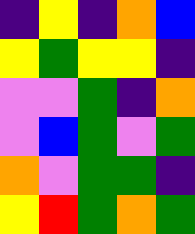[["indigo", "yellow", "indigo", "orange", "blue"], ["yellow", "green", "yellow", "yellow", "indigo"], ["violet", "violet", "green", "indigo", "orange"], ["violet", "blue", "green", "violet", "green"], ["orange", "violet", "green", "green", "indigo"], ["yellow", "red", "green", "orange", "green"]]